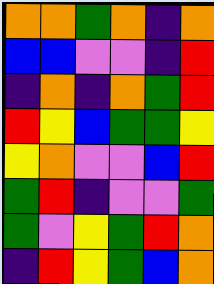[["orange", "orange", "green", "orange", "indigo", "orange"], ["blue", "blue", "violet", "violet", "indigo", "red"], ["indigo", "orange", "indigo", "orange", "green", "red"], ["red", "yellow", "blue", "green", "green", "yellow"], ["yellow", "orange", "violet", "violet", "blue", "red"], ["green", "red", "indigo", "violet", "violet", "green"], ["green", "violet", "yellow", "green", "red", "orange"], ["indigo", "red", "yellow", "green", "blue", "orange"]]